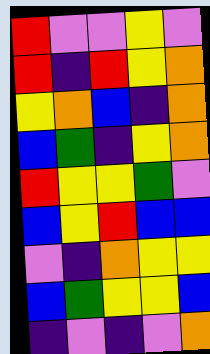[["red", "violet", "violet", "yellow", "violet"], ["red", "indigo", "red", "yellow", "orange"], ["yellow", "orange", "blue", "indigo", "orange"], ["blue", "green", "indigo", "yellow", "orange"], ["red", "yellow", "yellow", "green", "violet"], ["blue", "yellow", "red", "blue", "blue"], ["violet", "indigo", "orange", "yellow", "yellow"], ["blue", "green", "yellow", "yellow", "blue"], ["indigo", "violet", "indigo", "violet", "orange"]]